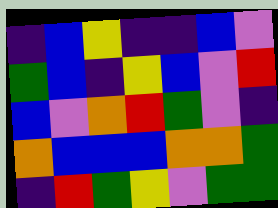[["indigo", "blue", "yellow", "indigo", "indigo", "blue", "violet"], ["green", "blue", "indigo", "yellow", "blue", "violet", "red"], ["blue", "violet", "orange", "red", "green", "violet", "indigo"], ["orange", "blue", "blue", "blue", "orange", "orange", "green"], ["indigo", "red", "green", "yellow", "violet", "green", "green"]]